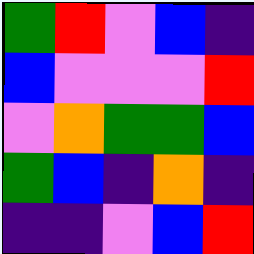[["green", "red", "violet", "blue", "indigo"], ["blue", "violet", "violet", "violet", "red"], ["violet", "orange", "green", "green", "blue"], ["green", "blue", "indigo", "orange", "indigo"], ["indigo", "indigo", "violet", "blue", "red"]]